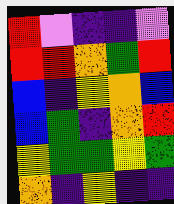[["red", "violet", "indigo", "indigo", "violet"], ["red", "red", "orange", "green", "red"], ["blue", "indigo", "yellow", "orange", "blue"], ["blue", "green", "indigo", "orange", "red"], ["yellow", "green", "green", "yellow", "green"], ["orange", "indigo", "yellow", "indigo", "indigo"]]